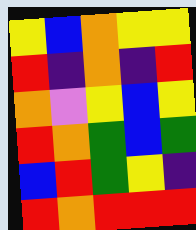[["yellow", "blue", "orange", "yellow", "yellow"], ["red", "indigo", "orange", "indigo", "red"], ["orange", "violet", "yellow", "blue", "yellow"], ["red", "orange", "green", "blue", "green"], ["blue", "red", "green", "yellow", "indigo"], ["red", "orange", "red", "red", "red"]]